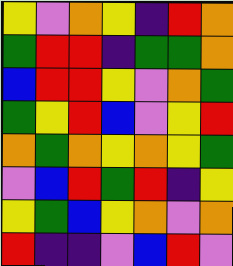[["yellow", "violet", "orange", "yellow", "indigo", "red", "orange"], ["green", "red", "red", "indigo", "green", "green", "orange"], ["blue", "red", "red", "yellow", "violet", "orange", "green"], ["green", "yellow", "red", "blue", "violet", "yellow", "red"], ["orange", "green", "orange", "yellow", "orange", "yellow", "green"], ["violet", "blue", "red", "green", "red", "indigo", "yellow"], ["yellow", "green", "blue", "yellow", "orange", "violet", "orange"], ["red", "indigo", "indigo", "violet", "blue", "red", "violet"]]